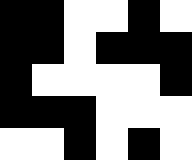[["black", "black", "white", "white", "black", "white"], ["black", "black", "white", "black", "black", "black"], ["black", "white", "white", "white", "white", "black"], ["black", "black", "black", "white", "white", "white"], ["white", "white", "black", "white", "black", "white"]]